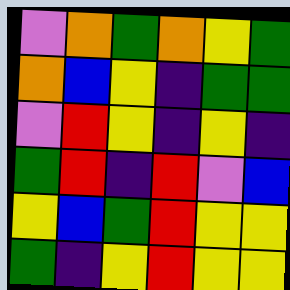[["violet", "orange", "green", "orange", "yellow", "green"], ["orange", "blue", "yellow", "indigo", "green", "green"], ["violet", "red", "yellow", "indigo", "yellow", "indigo"], ["green", "red", "indigo", "red", "violet", "blue"], ["yellow", "blue", "green", "red", "yellow", "yellow"], ["green", "indigo", "yellow", "red", "yellow", "yellow"]]